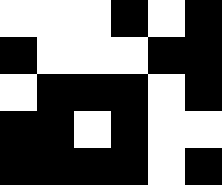[["white", "white", "white", "black", "white", "black"], ["black", "white", "white", "white", "black", "black"], ["white", "black", "black", "black", "white", "black"], ["black", "black", "white", "black", "white", "white"], ["black", "black", "black", "black", "white", "black"]]